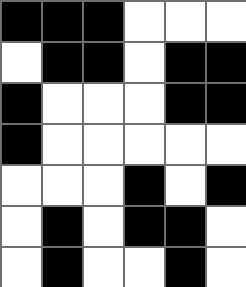[["black", "black", "black", "white", "white", "white"], ["white", "black", "black", "white", "black", "black"], ["black", "white", "white", "white", "black", "black"], ["black", "white", "white", "white", "white", "white"], ["white", "white", "white", "black", "white", "black"], ["white", "black", "white", "black", "black", "white"], ["white", "black", "white", "white", "black", "white"]]